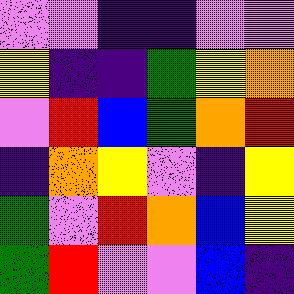[["violet", "violet", "indigo", "indigo", "violet", "violet"], ["yellow", "indigo", "indigo", "green", "yellow", "orange"], ["violet", "red", "blue", "green", "orange", "red"], ["indigo", "orange", "yellow", "violet", "indigo", "yellow"], ["green", "violet", "red", "orange", "blue", "yellow"], ["green", "red", "violet", "violet", "blue", "indigo"]]